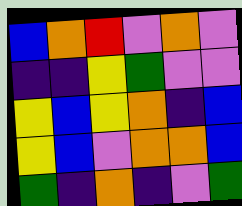[["blue", "orange", "red", "violet", "orange", "violet"], ["indigo", "indigo", "yellow", "green", "violet", "violet"], ["yellow", "blue", "yellow", "orange", "indigo", "blue"], ["yellow", "blue", "violet", "orange", "orange", "blue"], ["green", "indigo", "orange", "indigo", "violet", "green"]]